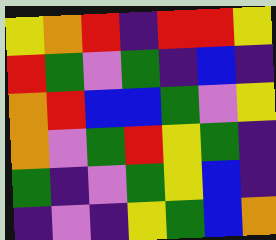[["yellow", "orange", "red", "indigo", "red", "red", "yellow"], ["red", "green", "violet", "green", "indigo", "blue", "indigo"], ["orange", "red", "blue", "blue", "green", "violet", "yellow"], ["orange", "violet", "green", "red", "yellow", "green", "indigo"], ["green", "indigo", "violet", "green", "yellow", "blue", "indigo"], ["indigo", "violet", "indigo", "yellow", "green", "blue", "orange"]]